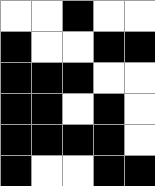[["white", "white", "black", "white", "white"], ["black", "white", "white", "black", "black"], ["black", "black", "black", "white", "white"], ["black", "black", "white", "black", "white"], ["black", "black", "black", "black", "white"], ["black", "white", "white", "black", "black"]]